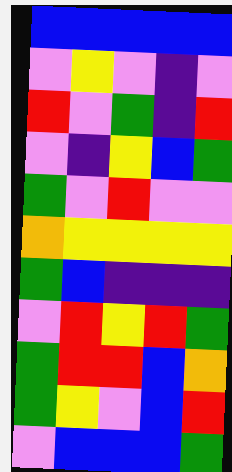[["blue", "blue", "blue", "blue", "blue"], ["violet", "yellow", "violet", "indigo", "violet"], ["red", "violet", "green", "indigo", "red"], ["violet", "indigo", "yellow", "blue", "green"], ["green", "violet", "red", "violet", "violet"], ["orange", "yellow", "yellow", "yellow", "yellow"], ["green", "blue", "indigo", "indigo", "indigo"], ["violet", "red", "yellow", "red", "green"], ["green", "red", "red", "blue", "orange"], ["green", "yellow", "violet", "blue", "red"], ["violet", "blue", "blue", "blue", "green"]]